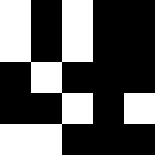[["white", "black", "white", "black", "black"], ["white", "black", "white", "black", "black"], ["black", "white", "black", "black", "black"], ["black", "black", "white", "black", "white"], ["white", "white", "black", "black", "black"]]